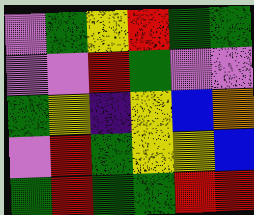[["violet", "green", "yellow", "red", "green", "green"], ["violet", "violet", "red", "green", "violet", "violet"], ["green", "yellow", "indigo", "yellow", "blue", "orange"], ["violet", "red", "green", "yellow", "yellow", "blue"], ["green", "red", "green", "green", "red", "red"]]